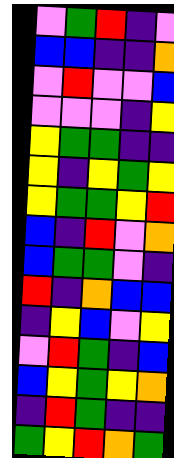[["violet", "green", "red", "indigo", "violet"], ["blue", "blue", "indigo", "indigo", "orange"], ["violet", "red", "violet", "violet", "blue"], ["violet", "violet", "violet", "indigo", "yellow"], ["yellow", "green", "green", "indigo", "indigo"], ["yellow", "indigo", "yellow", "green", "yellow"], ["yellow", "green", "green", "yellow", "red"], ["blue", "indigo", "red", "violet", "orange"], ["blue", "green", "green", "violet", "indigo"], ["red", "indigo", "orange", "blue", "blue"], ["indigo", "yellow", "blue", "violet", "yellow"], ["violet", "red", "green", "indigo", "blue"], ["blue", "yellow", "green", "yellow", "orange"], ["indigo", "red", "green", "indigo", "indigo"], ["green", "yellow", "red", "orange", "green"]]